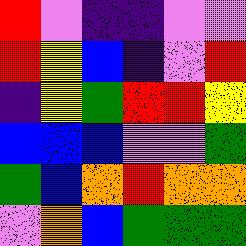[["red", "violet", "indigo", "indigo", "violet", "violet"], ["red", "yellow", "blue", "indigo", "violet", "red"], ["indigo", "yellow", "green", "red", "red", "yellow"], ["blue", "blue", "blue", "violet", "violet", "green"], ["green", "blue", "orange", "red", "orange", "orange"], ["violet", "orange", "blue", "green", "green", "green"]]